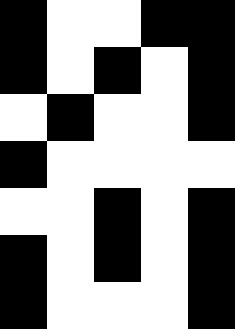[["black", "white", "white", "black", "black"], ["black", "white", "black", "white", "black"], ["white", "black", "white", "white", "black"], ["black", "white", "white", "white", "white"], ["white", "white", "black", "white", "black"], ["black", "white", "black", "white", "black"], ["black", "white", "white", "white", "black"]]